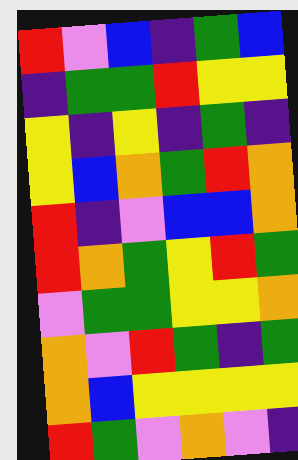[["red", "violet", "blue", "indigo", "green", "blue"], ["indigo", "green", "green", "red", "yellow", "yellow"], ["yellow", "indigo", "yellow", "indigo", "green", "indigo"], ["yellow", "blue", "orange", "green", "red", "orange"], ["red", "indigo", "violet", "blue", "blue", "orange"], ["red", "orange", "green", "yellow", "red", "green"], ["violet", "green", "green", "yellow", "yellow", "orange"], ["orange", "violet", "red", "green", "indigo", "green"], ["orange", "blue", "yellow", "yellow", "yellow", "yellow"], ["red", "green", "violet", "orange", "violet", "indigo"]]